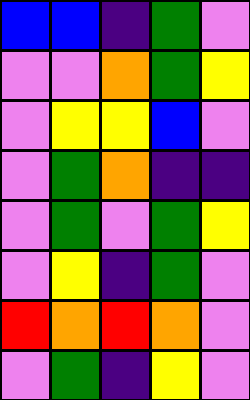[["blue", "blue", "indigo", "green", "violet"], ["violet", "violet", "orange", "green", "yellow"], ["violet", "yellow", "yellow", "blue", "violet"], ["violet", "green", "orange", "indigo", "indigo"], ["violet", "green", "violet", "green", "yellow"], ["violet", "yellow", "indigo", "green", "violet"], ["red", "orange", "red", "orange", "violet"], ["violet", "green", "indigo", "yellow", "violet"]]